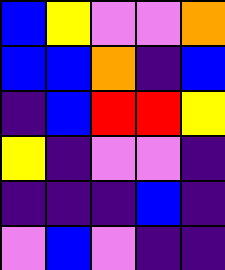[["blue", "yellow", "violet", "violet", "orange"], ["blue", "blue", "orange", "indigo", "blue"], ["indigo", "blue", "red", "red", "yellow"], ["yellow", "indigo", "violet", "violet", "indigo"], ["indigo", "indigo", "indigo", "blue", "indigo"], ["violet", "blue", "violet", "indigo", "indigo"]]